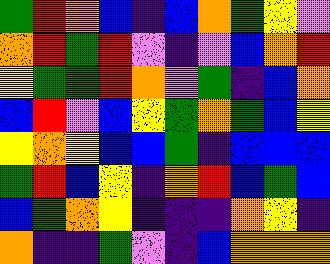[["green", "red", "orange", "blue", "indigo", "blue", "orange", "green", "yellow", "violet"], ["orange", "red", "green", "red", "violet", "indigo", "violet", "blue", "orange", "red"], ["yellow", "green", "green", "red", "orange", "violet", "green", "indigo", "blue", "orange"], ["blue", "red", "violet", "blue", "yellow", "green", "orange", "green", "blue", "yellow"], ["yellow", "orange", "yellow", "blue", "blue", "green", "indigo", "blue", "blue", "blue"], ["green", "red", "blue", "yellow", "indigo", "orange", "red", "blue", "green", "blue"], ["blue", "green", "orange", "yellow", "indigo", "indigo", "indigo", "orange", "yellow", "indigo"], ["orange", "indigo", "indigo", "green", "violet", "indigo", "blue", "orange", "orange", "orange"]]